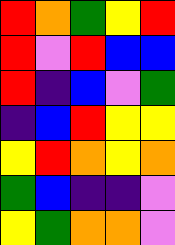[["red", "orange", "green", "yellow", "red"], ["red", "violet", "red", "blue", "blue"], ["red", "indigo", "blue", "violet", "green"], ["indigo", "blue", "red", "yellow", "yellow"], ["yellow", "red", "orange", "yellow", "orange"], ["green", "blue", "indigo", "indigo", "violet"], ["yellow", "green", "orange", "orange", "violet"]]